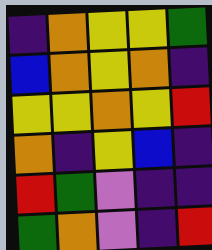[["indigo", "orange", "yellow", "yellow", "green"], ["blue", "orange", "yellow", "orange", "indigo"], ["yellow", "yellow", "orange", "yellow", "red"], ["orange", "indigo", "yellow", "blue", "indigo"], ["red", "green", "violet", "indigo", "indigo"], ["green", "orange", "violet", "indigo", "red"]]